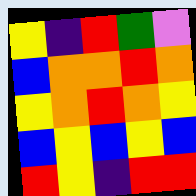[["yellow", "indigo", "red", "green", "violet"], ["blue", "orange", "orange", "red", "orange"], ["yellow", "orange", "red", "orange", "yellow"], ["blue", "yellow", "blue", "yellow", "blue"], ["red", "yellow", "indigo", "red", "red"]]